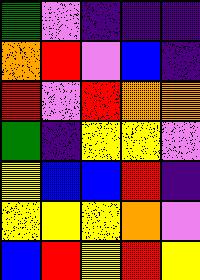[["green", "violet", "indigo", "indigo", "indigo"], ["orange", "red", "violet", "blue", "indigo"], ["red", "violet", "red", "orange", "orange"], ["green", "indigo", "yellow", "yellow", "violet"], ["yellow", "blue", "blue", "red", "indigo"], ["yellow", "yellow", "yellow", "orange", "violet"], ["blue", "red", "yellow", "red", "yellow"]]